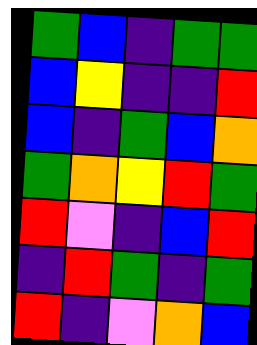[["green", "blue", "indigo", "green", "green"], ["blue", "yellow", "indigo", "indigo", "red"], ["blue", "indigo", "green", "blue", "orange"], ["green", "orange", "yellow", "red", "green"], ["red", "violet", "indigo", "blue", "red"], ["indigo", "red", "green", "indigo", "green"], ["red", "indigo", "violet", "orange", "blue"]]